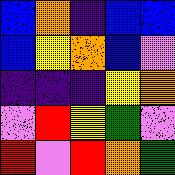[["blue", "orange", "indigo", "blue", "blue"], ["blue", "yellow", "orange", "blue", "violet"], ["indigo", "indigo", "indigo", "yellow", "orange"], ["violet", "red", "yellow", "green", "violet"], ["red", "violet", "red", "orange", "green"]]